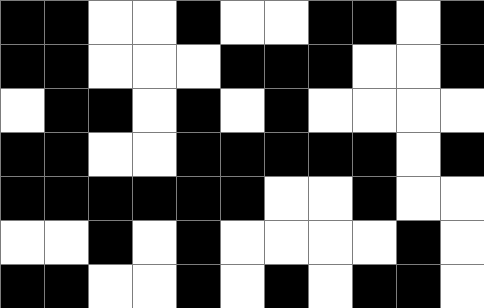[["black", "black", "white", "white", "black", "white", "white", "black", "black", "white", "black"], ["black", "black", "white", "white", "white", "black", "black", "black", "white", "white", "black"], ["white", "black", "black", "white", "black", "white", "black", "white", "white", "white", "white"], ["black", "black", "white", "white", "black", "black", "black", "black", "black", "white", "black"], ["black", "black", "black", "black", "black", "black", "white", "white", "black", "white", "white"], ["white", "white", "black", "white", "black", "white", "white", "white", "white", "black", "white"], ["black", "black", "white", "white", "black", "white", "black", "white", "black", "black", "white"]]